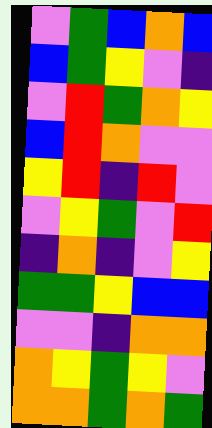[["violet", "green", "blue", "orange", "blue"], ["blue", "green", "yellow", "violet", "indigo"], ["violet", "red", "green", "orange", "yellow"], ["blue", "red", "orange", "violet", "violet"], ["yellow", "red", "indigo", "red", "violet"], ["violet", "yellow", "green", "violet", "red"], ["indigo", "orange", "indigo", "violet", "yellow"], ["green", "green", "yellow", "blue", "blue"], ["violet", "violet", "indigo", "orange", "orange"], ["orange", "yellow", "green", "yellow", "violet"], ["orange", "orange", "green", "orange", "green"]]